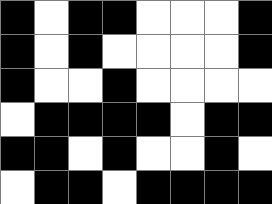[["black", "white", "black", "black", "white", "white", "white", "black"], ["black", "white", "black", "white", "white", "white", "white", "black"], ["black", "white", "white", "black", "white", "white", "white", "white"], ["white", "black", "black", "black", "black", "white", "black", "black"], ["black", "black", "white", "black", "white", "white", "black", "white"], ["white", "black", "black", "white", "black", "black", "black", "black"]]